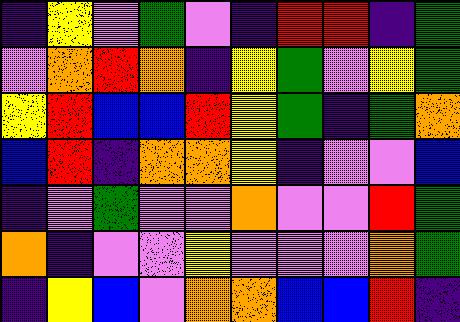[["indigo", "yellow", "violet", "green", "violet", "indigo", "red", "red", "indigo", "green"], ["violet", "orange", "red", "orange", "indigo", "yellow", "green", "violet", "yellow", "green"], ["yellow", "red", "blue", "blue", "red", "yellow", "green", "indigo", "green", "orange"], ["blue", "red", "indigo", "orange", "orange", "yellow", "indigo", "violet", "violet", "blue"], ["indigo", "violet", "green", "violet", "violet", "orange", "violet", "violet", "red", "green"], ["orange", "indigo", "violet", "violet", "yellow", "violet", "violet", "violet", "orange", "green"], ["indigo", "yellow", "blue", "violet", "orange", "orange", "blue", "blue", "red", "indigo"]]